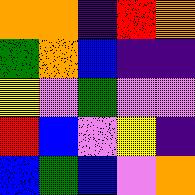[["orange", "orange", "indigo", "red", "orange"], ["green", "orange", "blue", "indigo", "indigo"], ["yellow", "violet", "green", "violet", "violet"], ["red", "blue", "violet", "yellow", "indigo"], ["blue", "green", "blue", "violet", "orange"]]